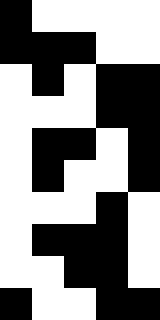[["black", "white", "white", "white", "white"], ["black", "black", "black", "white", "white"], ["white", "black", "white", "black", "black"], ["white", "white", "white", "black", "black"], ["white", "black", "black", "white", "black"], ["white", "black", "white", "white", "black"], ["white", "white", "white", "black", "white"], ["white", "black", "black", "black", "white"], ["white", "white", "black", "black", "white"], ["black", "white", "white", "black", "black"]]